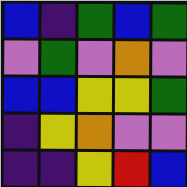[["blue", "indigo", "green", "blue", "green"], ["violet", "green", "violet", "orange", "violet"], ["blue", "blue", "yellow", "yellow", "green"], ["indigo", "yellow", "orange", "violet", "violet"], ["indigo", "indigo", "yellow", "red", "blue"]]